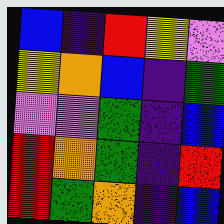[["blue", "indigo", "red", "yellow", "violet"], ["yellow", "orange", "blue", "indigo", "green"], ["violet", "violet", "green", "indigo", "blue"], ["red", "orange", "green", "indigo", "red"], ["red", "green", "orange", "indigo", "blue"]]